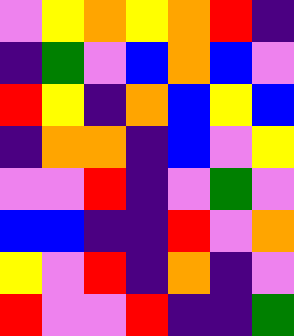[["violet", "yellow", "orange", "yellow", "orange", "red", "indigo"], ["indigo", "green", "violet", "blue", "orange", "blue", "violet"], ["red", "yellow", "indigo", "orange", "blue", "yellow", "blue"], ["indigo", "orange", "orange", "indigo", "blue", "violet", "yellow"], ["violet", "violet", "red", "indigo", "violet", "green", "violet"], ["blue", "blue", "indigo", "indigo", "red", "violet", "orange"], ["yellow", "violet", "red", "indigo", "orange", "indigo", "violet"], ["red", "violet", "violet", "red", "indigo", "indigo", "green"]]